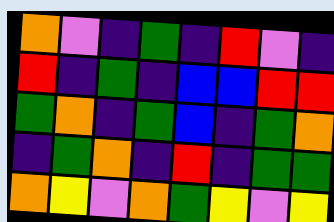[["orange", "violet", "indigo", "green", "indigo", "red", "violet", "indigo"], ["red", "indigo", "green", "indigo", "blue", "blue", "red", "red"], ["green", "orange", "indigo", "green", "blue", "indigo", "green", "orange"], ["indigo", "green", "orange", "indigo", "red", "indigo", "green", "green"], ["orange", "yellow", "violet", "orange", "green", "yellow", "violet", "yellow"]]